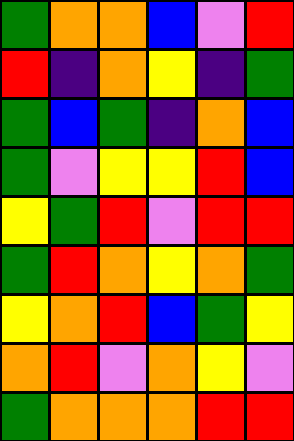[["green", "orange", "orange", "blue", "violet", "red"], ["red", "indigo", "orange", "yellow", "indigo", "green"], ["green", "blue", "green", "indigo", "orange", "blue"], ["green", "violet", "yellow", "yellow", "red", "blue"], ["yellow", "green", "red", "violet", "red", "red"], ["green", "red", "orange", "yellow", "orange", "green"], ["yellow", "orange", "red", "blue", "green", "yellow"], ["orange", "red", "violet", "orange", "yellow", "violet"], ["green", "orange", "orange", "orange", "red", "red"]]